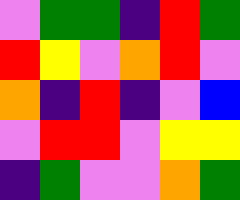[["violet", "green", "green", "indigo", "red", "green"], ["red", "yellow", "violet", "orange", "red", "violet"], ["orange", "indigo", "red", "indigo", "violet", "blue"], ["violet", "red", "red", "violet", "yellow", "yellow"], ["indigo", "green", "violet", "violet", "orange", "green"]]